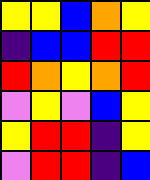[["yellow", "yellow", "blue", "orange", "yellow"], ["indigo", "blue", "blue", "red", "red"], ["red", "orange", "yellow", "orange", "red"], ["violet", "yellow", "violet", "blue", "yellow"], ["yellow", "red", "red", "indigo", "yellow"], ["violet", "red", "red", "indigo", "blue"]]